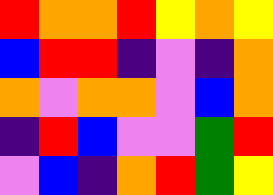[["red", "orange", "orange", "red", "yellow", "orange", "yellow"], ["blue", "red", "red", "indigo", "violet", "indigo", "orange"], ["orange", "violet", "orange", "orange", "violet", "blue", "orange"], ["indigo", "red", "blue", "violet", "violet", "green", "red"], ["violet", "blue", "indigo", "orange", "red", "green", "yellow"]]